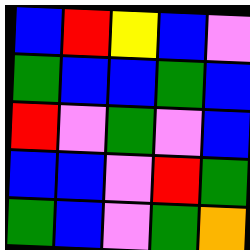[["blue", "red", "yellow", "blue", "violet"], ["green", "blue", "blue", "green", "blue"], ["red", "violet", "green", "violet", "blue"], ["blue", "blue", "violet", "red", "green"], ["green", "blue", "violet", "green", "orange"]]